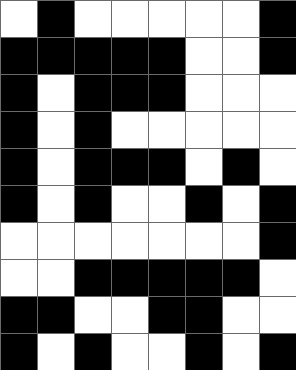[["white", "black", "white", "white", "white", "white", "white", "black"], ["black", "black", "black", "black", "black", "white", "white", "black"], ["black", "white", "black", "black", "black", "white", "white", "white"], ["black", "white", "black", "white", "white", "white", "white", "white"], ["black", "white", "black", "black", "black", "white", "black", "white"], ["black", "white", "black", "white", "white", "black", "white", "black"], ["white", "white", "white", "white", "white", "white", "white", "black"], ["white", "white", "black", "black", "black", "black", "black", "white"], ["black", "black", "white", "white", "black", "black", "white", "white"], ["black", "white", "black", "white", "white", "black", "white", "black"]]